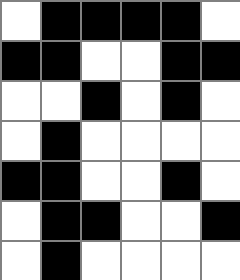[["white", "black", "black", "black", "black", "white"], ["black", "black", "white", "white", "black", "black"], ["white", "white", "black", "white", "black", "white"], ["white", "black", "white", "white", "white", "white"], ["black", "black", "white", "white", "black", "white"], ["white", "black", "black", "white", "white", "black"], ["white", "black", "white", "white", "white", "white"]]